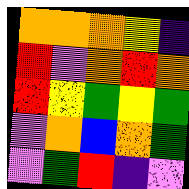[["orange", "orange", "orange", "yellow", "indigo"], ["red", "violet", "orange", "red", "orange"], ["red", "yellow", "green", "yellow", "green"], ["violet", "orange", "blue", "orange", "green"], ["violet", "green", "red", "indigo", "violet"]]